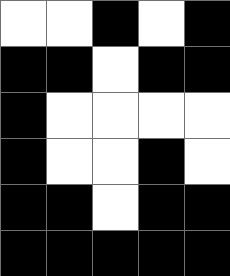[["white", "white", "black", "white", "black"], ["black", "black", "white", "black", "black"], ["black", "white", "white", "white", "white"], ["black", "white", "white", "black", "white"], ["black", "black", "white", "black", "black"], ["black", "black", "black", "black", "black"]]